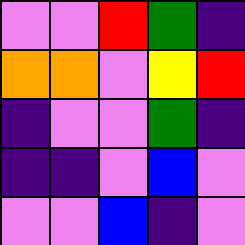[["violet", "violet", "red", "green", "indigo"], ["orange", "orange", "violet", "yellow", "red"], ["indigo", "violet", "violet", "green", "indigo"], ["indigo", "indigo", "violet", "blue", "violet"], ["violet", "violet", "blue", "indigo", "violet"]]